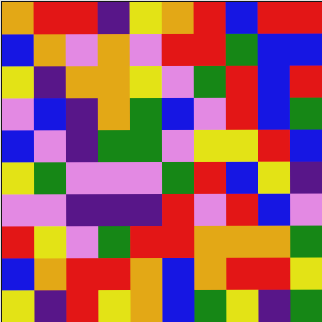[["orange", "red", "red", "indigo", "yellow", "orange", "red", "blue", "red", "red"], ["blue", "orange", "violet", "orange", "violet", "red", "red", "green", "blue", "blue"], ["yellow", "indigo", "orange", "orange", "yellow", "violet", "green", "red", "blue", "red"], ["violet", "blue", "indigo", "orange", "green", "blue", "violet", "red", "blue", "green"], ["blue", "violet", "indigo", "green", "green", "violet", "yellow", "yellow", "red", "blue"], ["yellow", "green", "violet", "violet", "violet", "green", "red", "blue", "yellow", "indigo"], ["violet", "violet", "indigo", "indigo", "indigo", "red", "violet", "red", "blue", "violet"], ["red", "yellow", "violet", "green", "red", "red", "orange", "orange", "orange", "green"], ["blue", "orange", "red", "red", "orange", "blue", "orange", "red", "red", "yellow"], ["yellow", "indigo", "red", "yellow", "orange", "blue", "green", "yellow", "indigo", "green"]]